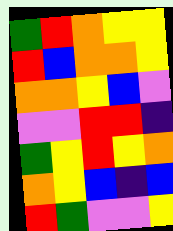[["green", "red", "orange", "yellow", "yellow"], ["red", "blue", "orange", "orange", "yellow"], ["orange", "orange", "yellow", "blue", "violet"], ["violet", "violet", "red", "red", "indigo"], ["green", "yellow", "red", "yellow", "orange"], ["orange", "yellow", "blue", "indigo", "blue"], ["red", "green", "violet", "violet", "yellow"]]